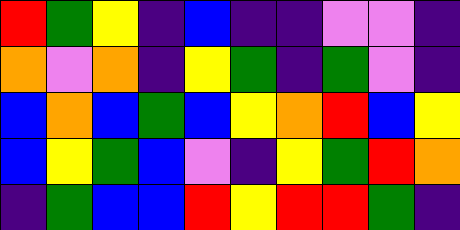[["red", "green", "yellow", "indigo", "blue", "indigo", "indigo", "violet", "violet", "indigo"], ["orange", "violet", "orange", "indigo", "yellow", "green", "indigo", "green", "violet", "indigo"], ["blue", "orange", "blue", "green", "blue", "yellow", "orange", "red", "blue", "yellow"], ["blue", "yellow", "green", "blue", "violet", "indigo", "yellow", "green", "red", "orange"], ["indigo", "green", "blue", "blue", "red", "yellow", "red", "red", "green", "indigo"]]